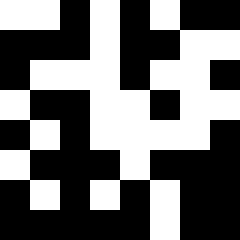[["white", "white", "black", "white", "black", "white", "black", "black"], ["black", "black", "black", "white", "black", "black", "white", "white"], ["black", "white", "white", "white", "black", "white", "white", "black"], ["white", "black", "black", "white", "white", "black", "white", "white"], ["black", "white", "black", "white", "white", "white", "white", "black"], ["white", "black", "black", "black", "white", "black", "black", "black"], ["black", "white", "black", "white", "black", "white", "black", "black"], ["black", "black", "black", "black", "black", "white", "black", "black"]]